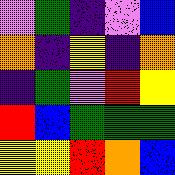[["violet", "green", "indigo", "violet", "blue"], ["orange", "indigo", "yellow", "indigo", "orange"], ["indigo", "green", "violet", "red", "yellow"], ["red", "blue", "green", "green", "green"], ["yellow", "yellow", "red", "orange", "blue"]]